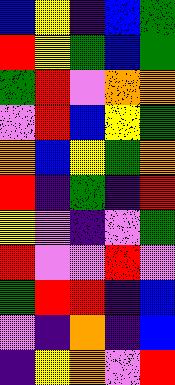[["blue", "yellow", "indigo", "blue", "green"], ["red", "yellow", "green", "blue", "green"], ["green", "red", "violet", "orange", "orange"], ["violet", "red", "blue", "yellow", "green"], ["orange", "blue", "yellow", "green", "orange"], ["red", "indigo", "green", "indigo", "red"], ["yellow", "violet", "indigo", "violet", "green"], ["red", "violet", "violet", "red", "violet"], ["green", "red", "red", "indigo", "blue"], ["violet", "indigo", "orange", "indigo", "blue"], ["indigo", "yellow", "orange", "violet", "red"]]